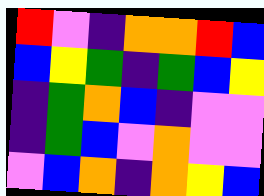[["red", "violet", "indigo", "orange", "orange", "red", "blue"], ["blue", "yellow", "green", "indigo", "green", "blue", "yellow"], ["indigo", "green", "orange", "blue", "indigo", "violet", "violet"], ["indigo", "green", "blue", "violet", "orange", "violet", "violet"], ["violet", "blue", "orange", "indigo", "orange", "yellow", "blue"]]